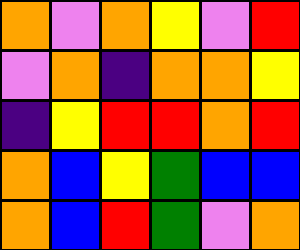[["orange", "violet", "orange", "yellow", "violet", "red"], ["violet", "orange", "indigo", "orange", "orange", "yellow"], ["indigo", "yellow", "red", "red", "orange", "red"], ["orange", "blue", "yellow", "green", "blue", "blue"], ["orange", "blue", "red", "green", "violet", "orange"]]